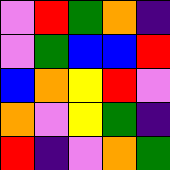[["violet", "red", "green", "orange", "indigo"], ["violet", "green", "blue", "blue", "red"], ["blue", "orange", "yellow", "red", "violet"], ["orange", "violet", "yellow", "green", "indigo"], ["red", "indigo", "violet", "orange", "green"]]